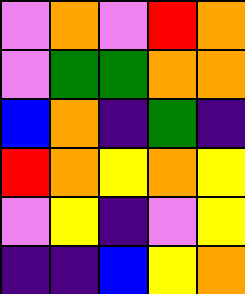[["violet", "orange", "violet", "red", "orange"], ["violet", "green", "green", "orange", "orange"], ["blue", "orange", "indigo", "green", "indigo"], ["red", "orange", "yellow", "orange", "yellow"], ["violet", "yellow", "indigo", "violet", "yellow"], ["indigo", "indigo", "blue", "yellow", "orange"]]